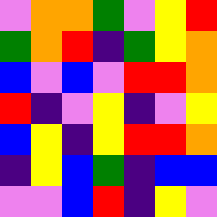[["violet", "orange", "orange", "green", "violet", "yellow", "red"], ["green", "orange", "red", "indigo", "green", "yellow", "orange"], ["blue", "violet", "blue", "violet", "red", "red", "orange"], ["red", "indigo", "violet", "yellow", "indigo", "violet", "yellow"], ["blue", "yellow", "indigo", "yellow", "red", "red", "orange"], ["indigo", "yellow", "blue", "green", "indigo", "blue", "blue"], ["violet", "violet", "blue", "red", "indigo", "yellow", "violet"]]